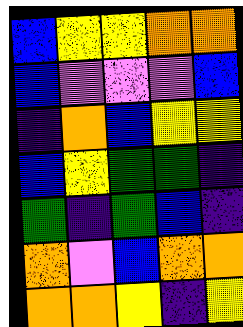[["blue", "yellow", "yellow", "orange", "orange"], ["blue", "violet", "violet", "violet", "blue"], ["indigo", "orange", "blue", "yellow", "yellow"], ["blue", "yellow", "green", "green", "indigo"], ["green", "indigo", "green", "blue", "indigo"], ["orange", "violet", "blue", "orange", "orange"], ["orange", "orange", "yellow", "indigo", "yellow"]]